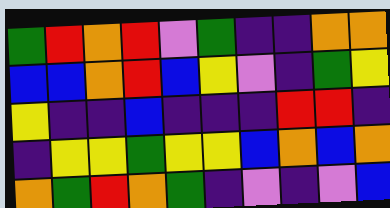[["green", "red", "orange", "red", "violet", "green", "indigo", "indigo", "orange", "orange"], ["blue", "blue", "orange", "red", "blue", "yellow", "violet", "indigo", "green", "yellow"], ["yellow", "indigo", "indigo", "blue", "indigo", "indigo", "indigo", "red", "red", "indigo"], ["indigo", "yellow", "yellow", "green", "yellow", "yellow", "blue", "orange", "blue", "orange"], ["orange", "green", "red", "orange", "green", "indigo", "violet", "indigo", "violet", "blue"]]